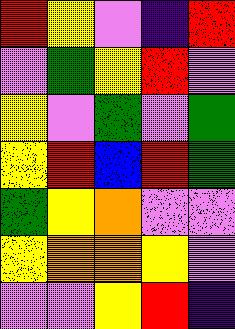[["red", "yellow", "violet", "indigo", "red"], ["violet", "green", "yellow", "red", "violet"], ["yellow", "violet", "green", "violet", "green"], ["yellow", "red", "blue", "red", "green"], ["green", "yellow", "orange", "violet", "violet"], ["yellow", "orange", "orange", "yellow", "violet"], ["violet", "violet", "yellow", "red", "indigo"]]